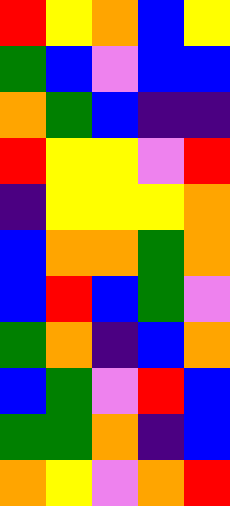[["red", "yellow", "orange", "blue", "yellow"], ["green", "blue", "violet", "blue", "blue"], ["orange", "green", "blue", "indigo", "indigo"], ["red", "yellow", "yellow", "violet", "red"], ["indigo", "yellow", "yellow", "yellow", "orange"], ["blue", "orange", "orange", "green", "orange"], ["blue", "red", "blue", "green", "violet"], ["green", "orange", "indigo", "blue", "orange"], ["blue", "green", "violet", "red", "blue"], ["green", "green", "orange", "indigo", "blue"], ["orange", "yellow", "violet", "orange", "red"]]